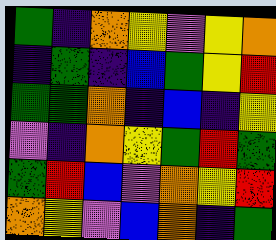[["green", "indigo", "orange", "yellow", "violet", "yellow", "orange"], ["indigo", "green", "indigo", "blue", "green", "yellow", "red"], ["green", "green", "orange", "indigo", "blue", "indigo", "yellow"], ["violet", "indigo", "orange", "yellow", "green", "red", "green"], ["green", "red", "blue", "violet", "orange", "yellow", "red"], ["orange", "yellow", "violet", "blue", "orange", "indigo", "green"]]